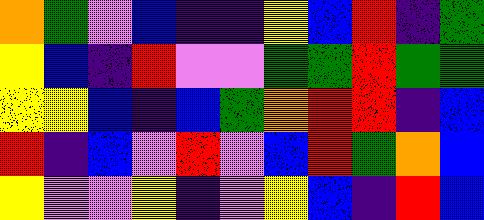[["orange", "green", "violet", "blue", "indigo", "indigo", "yellow", "blue", "red", "indigo", "green"], ["yellow", "blue", "indigo", "red", "violet", "violet", "green", "green", "red", "green", "green"], ["yellow", "yellow", "blue", "indigo", "blue", "green", "orange", "red", "red", "indigo", "blue"], ["red", "indigo", "blue", "violet", "red", "violet", "blue", "red", "green", "orange", "blue"], ["yellow", "violet", "violet", "yellow", "indigo", "violet", "yellow", "blue", "indigo", "red", "blue"]]